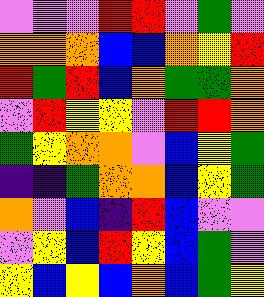[["violet", "violet", "violet", "red", "red", "violet", "green", "violet"], ["orange", "orange", "orange", "blue", "blue", "orange", "yellow", "red"], ["red", "green", "red", "blue", "orange", "green", "green", "orange"], ["violet", "red", "yellow", "yellow", "violet", "red", "red", "orange"], ["green", "yellow", "orange", "orange", "violet", "blue", "yellow", "green"], ["indigo", "indigo", "green", "orange", "orange", "blue", "yellow", "green"], ["orange", "violet", "blue", "indigo", "red", "blue", "violet", "violet"], ["violet", "yellow", "blue", "red", "yellow", "blue", "green", "violet"], ["yellow", "blue", "yellow", "blue", "orange", "blue", "green", "yellow"]]